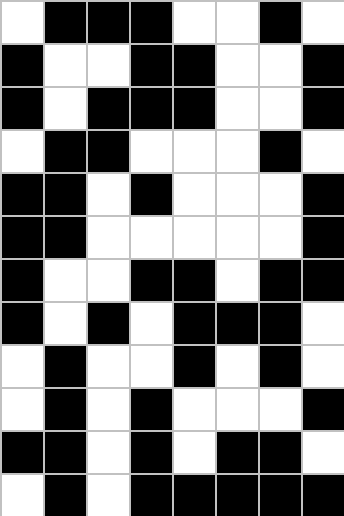[["white", "black", "black", "black", "white", "white", "black", "white"], ["black", "white", "white", "black", "black", "white", "white", "black"], ["black", "white", "black", "black", "black", "white", "white", "black"], ["white", "black", "black", "white", "white", "white", "black", "white"], ["black", "black", "white", "black", "white", "white", "white", "black"], ["black", "black", "white", "white", "white", "white", "white", "black"], ["black", "white", "white", "black", "black", "white", "black", "black"], ["black", "white", "black", "white", "black", "black", "black", "white"], ["white", "black", "white", "white", "black", "white", "black", "white"], ["white", "black", "white", "black", "white", "white", "white", "black"], ["black", "black", "white", "black", "white", "black", "black", "white"], ["white", "black", "white", "black", "black", "black", "black", "black"]]